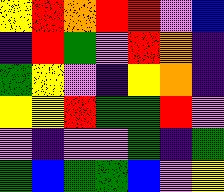[["yellow", "red", "orange", "red", "red", "violet", "blue"], ["indigo", "red", "green", "violet", "red", "orange", "indigo"], ["green", "yellow", "violet", "indigo", "yellow", "orange", "indigo"], ["yellow", "yellow", "red", "green", "green", "red", "violet"], ["violet", "indigo", "violet", "violet", "green", "indigo", "green"], ["green", "blue", "green", "green", "blue", "violet", "yellow"]]